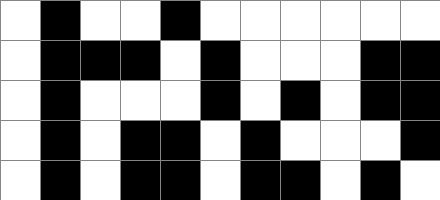[["white", "black", "white", "white", "black", "white", "white", "white", "white", "white", "white"], ["white", "black", "black", "black", "white", "black", "white", "white", "white", "black", "black"], ["white", "black", "white", "white", "white", "black", "white", "black", "white", "black", "black"], ["white", "black", "white", "black", "black", "white", "black", "white", "white", "white", "black"], ["white", "black", "white", "black", "black", "white", "black", "black", "white", "black", "white"]]